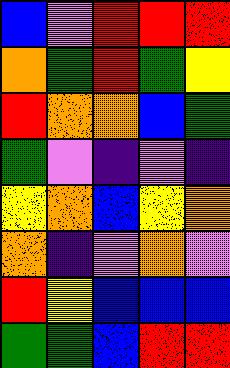[["blue", "violet", "red", "red", "red"], ["orange", "green", "red", "green", "yellow"], ["red", "orange", "orange", "blue", "green"], ["green", "violet", "indigo", "violet", "indigo"], ["yellow", "orange", "blue", "yellow", "orange"], ["orange", "indigo", "violet", "orange", "violet"], ["red", "yellow", "blue", "blue", "blue"], ["green", "green", "blue", "red", "red"]]